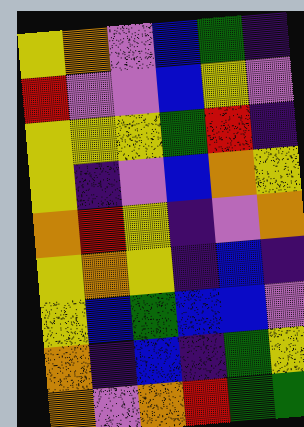[["yellow", "orange", "violet", "blue", "green", "indigo"], ["red", "violet", "violet", "blue", "yellow", "violet"], ["yellow", "yellow", "yellow", "green", "red", "indigo"], ["yellow", "indigo", "violet", "blue", "orange", "yellow"], ["orange", "red", "yellow", "indigo", "violet", "orange"], ["yellow", "orange", "yellow", "indigo", "blue", "indigo"], ["yellow", "blue", "green", "blue", "blue", "violet"], ["orange", "indigo", "blue", "indigo", "green", "yellow"], ["orange", "violet", "orange", "red", "green", "green"]]